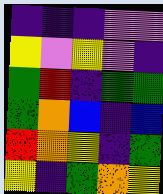[["indigo", "indigo", "indigo", "violet", "violet"], ["yellow", "violet", "yellow", "violet", "indigo"], ["green", "red", "indigo", "green", "green"], ["green", "orange", "blue", "indigo", "blue"], ["red", "orange", "yellow", "indigo", "green"], ["yellow", "indigo", "green", "orange", "yellow"]]